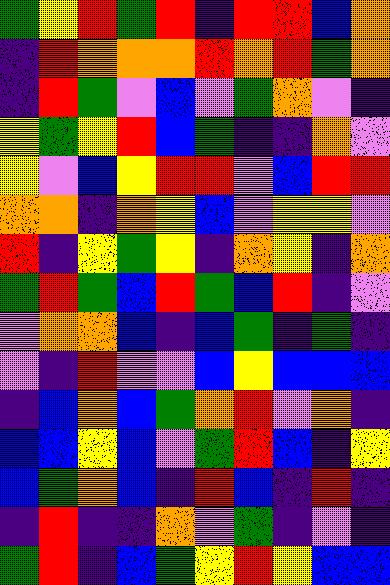[["green", "yellow", "red", "green", "red", "indigo", "red", "red", "blue", "orange"], ["indigo", "red", "orange", "orange", "orange", "red", "orange", "red", "green", "orange"], ["indigo", "red", "green", "violet", "blue", "violet", "green", "orange", "violet", "indigo"], ["yellow", "green", "yellow", "red", "blue", "green", "indigo", "indigo", "orange", "violet"], ["yellow", "violet", "blue", "yellow", "red", "red", "violet", "blue", "red", "red"], ["orange", "orange", "indigo", "orange", "yellow", "blue", "violet", "yellow", "yellow", "violet"], ["red", "indigo", "yellow", "green", "yellow", "indigo", "orange", "yellow", "indigo", "orange"], ["green", "red", "green", "blue", "red", "green", "blue", "red", "indigo", "violet"], ["violet", "orange", "orange", "blue", "indigo", "blue", "green", "indigo", "green", "indigo"], ["violet", "indigo", "red", "violet", "violet", "blue", "yellow", "blue", "blue", "blue"], ["indigo", "blue", "orange", "blue", "green", "orange", "red", "violet", "orange", "indigo"], ["blue", "blue", "yellow", "blue", "violet", "green", "red", "blue", "indigo", "yellow"], ["blue", "green", "orange", "blue", "indigo", "red", "blue", "indigo", "red", "indigo"], ["indigo", "red", "indigo", "indigo", "orange", "violet", "green", "indigo", "violet", "indigo"], ["green", "red", "indigo", "blue", "green", "yellow", "red", "yellow", "blue", "blue"]]